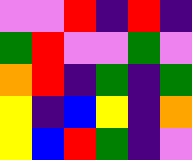[["violet", "violet", "red", "indigo", "red", "indigo"], ["green", "red", "violet", "violet", "green", "violet"], ["orange", "red", "indigo", "green", "indigo", "green"], ["yellow", "indigo", "blue", "yellow", "indigo", "orange"], ["yellow", "blue", "red", "green", "indigo", "violet"]]